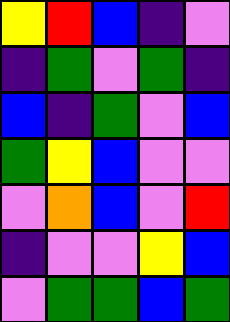[["yellow", "red", "blue", "indigo", "violet"], ["indigo", "green", "violet", "green", "indigo"], ["blue", "indigo", "green", "violet", "blue"], ["green", "yellow", "blue", "violet", "violet"], ["violet", "orange", "blue", "violet", "red"], ["indigo", "violet", "violet", "yellow", "blue"], ["violet", "green", "green", "blue", "green"]]